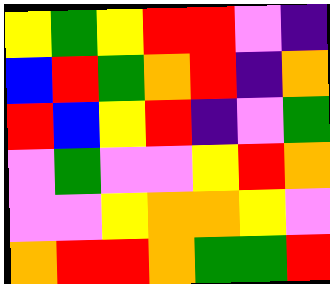[["yellow", "green", "yellow", "red", "red", "violet", "indigo"], ["blue", "red", "green", "orange", "red", "indigo", "orange"], ["red", "blue", "yellow", "red", "indigo", "violet", "green"], ["violet", "green", "violet", "violet", "yellow", "red", "orange"], ["violet", "violet", "yellow", "orange", "orange", "yellow", "violet"], ["orange", "red", "red", "orange", "green", "green", "red"]]